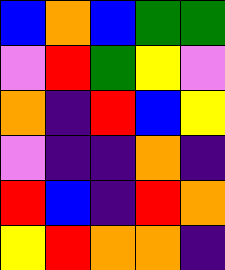[["blue", "orange", "blue", "green", "green"], ["violet", "red", "green", "yellow", "violet"], ["orange", "indigo", "red", "blue", "yellow"], ["violet", "indigo", "indigo", "orange", "indigo"], ["red", "blue", "indigo", "red", "orange"], ["yellow", "red", "orange", "orange", "indigo"]]